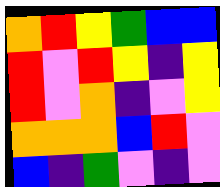[["orange", "red", "yellow", "green", "blue", "blue"], ["red", "violet", "red", "yellow", "indigo", "yellow"], ["red", "violet", "orange", "indigo", "violet", "yellow"], ["orange", "orange", "orange", "blue", "red", "violet"], ["blue", "indigo", "green", "violet", "indigo", "violet"]]